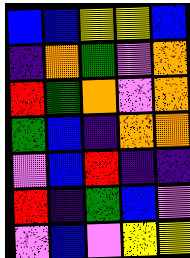[["blue", "blue", "yellow", "yellow", "blue"], ["indigo", "orange", "green", "violet", "orange"], ["red", "green", "orange", "violet", "orange"], ["green", "blue", "indigo", "orange", "orange"], ["violet", "blue", "red", "indigo", "indigo"], ["red", "indigo", "green", "blue", "violet"], ["violet", "blue", "violet", "yellow", "yellow"]]